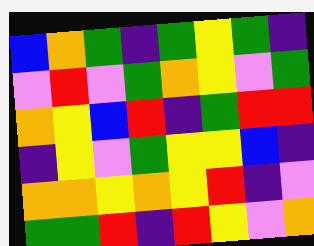[["blue", "orange", "green", "indigo", "green", "yellow", "green", "indigo"], ["violet", "red", "violet", "green", "orange", "yellow", "violet", "green"], ["orange", "yellow", "blue", "red", "indigo", "green", "red", "red"], ["indigo", "yellow", "violet", "green", "yellow", "yellow", "blue", "indigo"], ["orange", "orange", "yellow", "orange", "yellow", "red", "indigo", "violet"], ["green", "green", "red", "indigo", "red", "yellow", "violet", "orange"]]